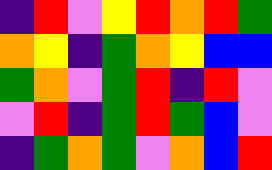[["indigo", "red", "violet", "yellow", "red", "orange", "red", "green"], ["orange", "yellow", "indigo", "green", "orange", "yellow", "blue", "blue"], ["green", "orange", "violet", "green", "red", "indigo", "red", "violet"], ["violet", "red", "indigo", "green", "red", "green", "blue", "violet"], ["indigo", "green", "orange", "green", "violet", "orange", "blue", "red"]]